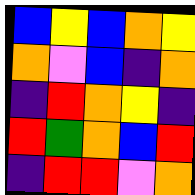[["blue", "yellow", "blue", "orange", "yellow"], ["orange", "violet", "blue", "indigo", "orange"], ["indigo", "red", "orange", "yellow", "indigo"], ["red", "green", "orange", "blue", "red"], ["indigo", "red", "red", "violet", "orange"]]